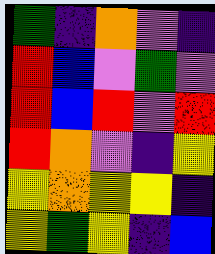[["green", "indigo", "orange", "violet", "indigo"], ["red", "blue", "violet", "green", "violet"], ["red", "blue", "red", "violet", "red"], ["red", "orange", "violet", "indigo", "yellow"], ["yellow", "orange", "yellow", "yellow", "indigo"], ["yellow", "green", "yellow", "indigo", "blue"]]